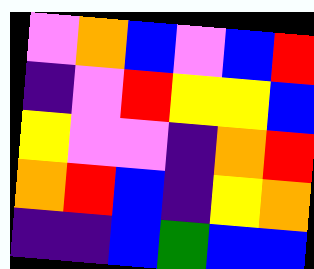[["violet", "orange", "blue", "violet", "blue", "red"], ["indigo", "violet", "red", "yellow", "yellow", "blue"], ["yellow", "violet", "violet", "indigo", "orange", "red"], ["orange", "red", "blue", "indigo", "yellow", "orange"], ["indigo", "indigo", "blue", "green", "blue", "blue"]]